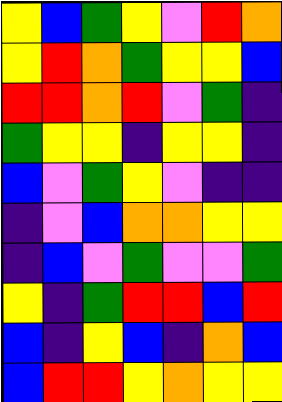[["yellow", "blue", "green", "yellow", "violet", "red", "orange"], ["yellow", "red", "orange", "green", "yellow", "yellow", "blue"], ["red", "red", "orange", "red", "violet", "green", "indigo"], ["green", "yellow", "yellow", "indigo", "yellow", "yellow", "indigo"], ["blue", "violet", "green", "yellow", "violet", "indigo", "indigo"], ["indigo", "violet", "blue", "orange", "orange", "yellow", "yellow"], ["indigo", "blue", "violet", "green", "violet", "violet", "green"], ["yellow", "indigo", "green", "red", "red", "blue", "red"], ["blue", "indigo", "yellow", "blue", "indigo", "orange", "blue"], ["blue", "red", "red", "yellow", "orange", "yellow", "yellow"]]